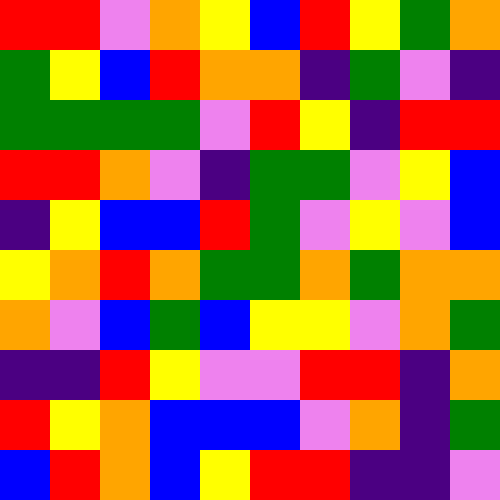[["red", "red", "violet", "orange", "yellow", "blue", "red", "yellow", "green", "orange"], ["green", "yellow", "blue", "red", "orange", "orange", "indigo", "green", "violet", "indigo"], ["green", "green", "green", "green", "violet", "red", "yellow", "indigo", "red", "red"], ["red", "red", "orange", "violet", "indigo", "green", "green", "violet", "yellow", "blue"], ["indigo", "yellow", "blue", "blue", "red", "green", "violet", "yellow", "violet", "blue"], ["yellow", "orange", "red", "orange", "green", "green", "orange", "green", "orange", "orange"], ["orange", "violet", "blue", "green", "blue", "yellow", "yellow", "violet", "orange", "green"], ["indigo", "indigo", "red", "yellow", "violet", "violet", "red", "red", "indigo", "orange"], ["red", "yellow", "orange", "blue", "blue", "blue", "violet", "orange", "indigo", "green"], ["blue", "red", "orange", "blue", "yellow", "red", "red", "indigo", "indigo", "violet"]]